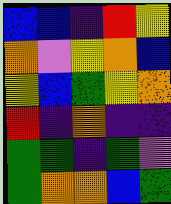[["blue", "blue", "indigo", "red", "yellow"], ["orange", "violet", "yellow", "orange", "blue"], ["yellow", "blue", "green", "yellow", "orange"], ["red", "indigo", "orange", "indigo", "indigo"], ["green", "green", "indigo", "green", "violet"], ["green", "orange", "orange", "blue", "green"]]